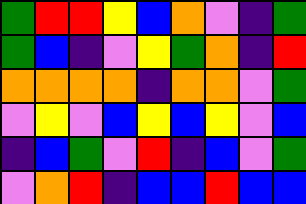[["green", "red", "red", "yellow", "blue", "orange", "violet", "indigo", "green"], ["green", "blue", "indigo", "violet", "yellow", "green", "orange", "indigo", "red"], ["orange", "orange", "orange", "orange", "indigo", "orange", "orange", "violet", "green"], ["violet", "yellow", "violet", "blue", "yellow", "blue", "yellow", "violet", "blue"], ["indigo", "blue", "green", "violet", "red", "indigo", "blue", "violet", "green"], ["violet", "orange", "red", "indigo", "blue", "blue", "red", "blue", "blue"]]